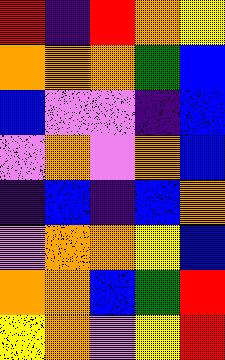[["red", "indigo", "red", "orange", "yellow"], ["orange", "orange", "orange", "green", "blue"], ["blue", "violet", "violet", "indigo", "blue"], ["violet", "orange", "violet", "orange", "blue"], ["indigo", "blue", "indigo", "blue", "orange"], ["violet", "orange", "orange", "yellow", "blue"], ["orange", "orange", "blue", "green", "red"], ["yellow", "orange", "violet", "yellow", "red"]]